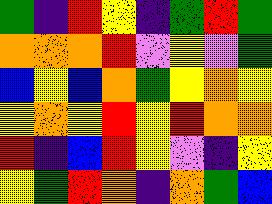[["green", "indigo", "red", "yellow", "indigo", "green", "red", "green"], ["orange", "orange", "orange", "red", "violet", "yellow", "violet", "green"], ["blue", "yellow", "blue", "orange", "green", "yellow", "orange", "yellow"], ["yellow", "orange", "yellow", "red", "yellow", "red", "orange", "orange"], ["red", "indigo", "blue", "red", "yellow", "violet", "indigo", "yellow"], ["yellow", "green", "red", "orange", "indigo", "orange", "green", "blue"]]